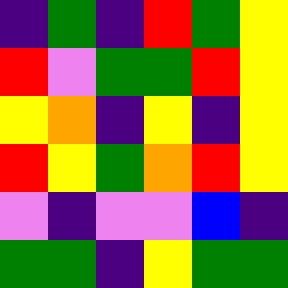[["indigo", "green", "indigo", "red", "green", "yellow"], ["red", "violet", "green", "green", "red", "yellow"], ["yellow", "orange", "indigo", "yellow", "indigo", "yellow"], ["red", "yellow", "green", "orange", "red", "yellow"], ["violet", "indigo", "violet", "violet", "blue", "indigo"], ["green", "green", "indigo", "yellow", "green", "green"]]